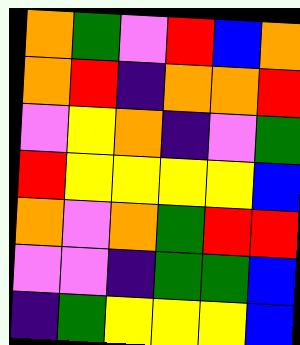[["orange", "green", "violet", "red", "blue", "orange"], ["orange", "red", "indigo", "orange", "orange", "red"], ["violet", "yellow", "orange", "indigo", "violet", "green"], ["red", "yellow", "yellow", "yellow", "yellow", "blue"], ["orange", "violet", "orange", "green", "red", "red"], ["violet", "violet", "indigo", "green", "green", "blue"], ["indigo", "green", "yellow", "yellow", "yellow", "blue"]]